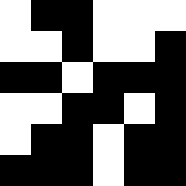[["white", "black", "black", "white", "white", "white"], ["white", "white", "black", "white", "white", "black"], ["black", "black", "white", "black", "black", "black"], ["white", "white", "black", "black", "white", "black"], ["white", "black", "black", "white", "black", "black"], ["black", "black", "black", "white", "black", "black"]]